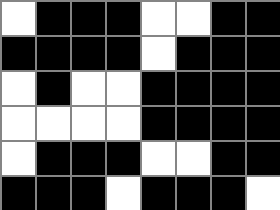[["white", "black", "black", "black", "white", "white", "black", "black"], ["black", "black", "black", "black", "white", "black", "black", "black"], ["white", "black", "white", "white", "black", "black", "black", "black"], ["white", "white", "white", "white", "black", "black", "black", "black"], ["white", "black", "black", "black", "white", "white", "black", "black"], ["black", "black", "black", "white", "black", "black", "black", "white"]]